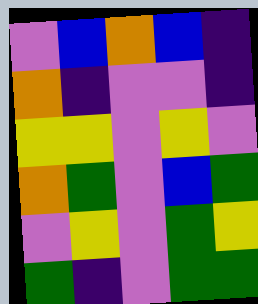[["violet", "blue", "orange", "blue", "indigo"], ["orange", "indigo", "violet", "violet", "indigo"], ["yellow", "yellow", "violet", "yellow", "violet"], ["orange", "green", "violet", "blue", "green"], ["violet", "yellow", "violet", "green", "yellow"], ["green", "indigo", "violet", "green", "green"]]